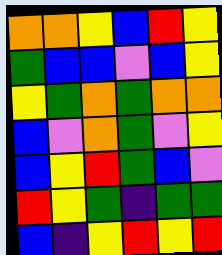[["orange", "orange", "yellow", "blue", "red", "yellow"], ["green", "blue", "blue", "violet", "blue", "yellow"], ["yellow", "green", "orange", "green", "orange", "orange"], ["blue", "violet", "orange", "green", "violet", "yellow"], ["blue", "yellow", "red", "green", "blue", "violet"], ["red", "yellow", "green", "indigo", "green", "green"], ["blue", "indigo", "yellow", "red", "yellow", "red"]]